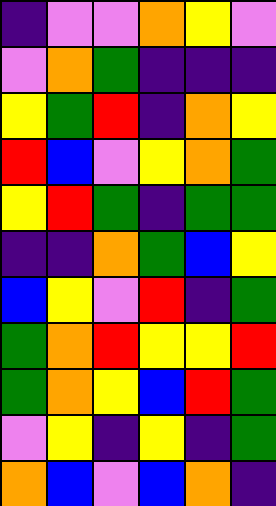[["indigo", "violet", "violet", "orange", "yellow", "violet"], ["violet", "orange", "green", "indigo", "indigo", "indigo"], ["yellow", "green", "red", "indigo", "orange", "yellow"], ["red", "blue", "violet", "yellow", "orange", "green"], ["yellow", "red", "green", "indigo", "green", "green"], ["indigo", "indigo", "orange", "green", "blue", "yellow"], ["blue", "yellow", "violet", "red", "indigo", "green"], ["green", "orange", "red", "yellow", "yellow", "red"], ["green", "orange", "yellow", "blue", "red", "green"], ["violet", "yellow", "indigo", "yellow", "indigo", "green"], ["orange", "blue", "violet", "blue", "orange", "indigo"]]